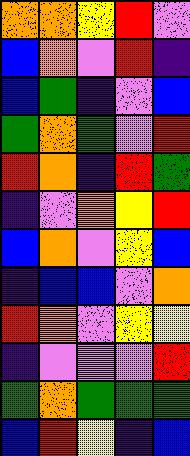[["orange", "orange", "yellow", "red", "violet"], ["blue", "orange", "violet", "red", "indigo"], ["blue", "green", "indigo", "violet", "blue"], ["green", "orange", "green", "violet", "red"], ["red", "orange", "indigo", "red", "green"], ["indigo", "violet", "orange", "yellow", "red"], ["blue", "orange", "violet", "yellow", "blue"], ["indigo", "blue", "blue", "violet", "orange"], ["red", "orange", "violet", "yellow", "yellow"], ["indigo", "violet", "violet", "violet", "red"], ["green", "orange", "green", "green", "green"], ["blue", "red", "yellow", "indigo", "blue"]]